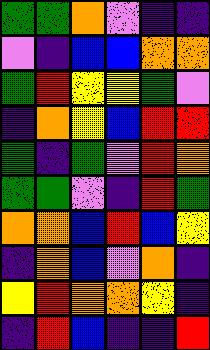[["green", "green", "orange", "violet", "indigo", "indigo"], ["violet", "indigo", "blue", "blue", "orange", "orange"], ["green", "red", "yellow", "yellow", "green", "violet"], ["indigo", "orange", "yellow", "blue", "red", "red"], ["green", "indigo", "green", "violet", "red", "orange"], ["green", "green", "violet", "indigo", "red", "green"], ["orange", "orange", "blue", "red", "blue", "yellow"], ["indigo", "orange", "blue", "violet", "orange", "indigo"], ["yellow", "red", "orange", "orange", "yellow", "indigo"], ["indigo", "red", "blue", "indigo", "indigo", "red"]]